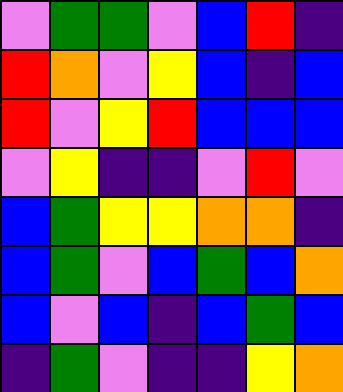[["violet", "green", "green", "violet", "blue", "red", "indigo"], ["red", "orange", "violet", "yellow", "blue", "indigo", "blue"], ["red", "violet", "yellow", "red", "blue", "blue", "blue"], ["violet", "yellow", "indigo", "indigo", "violet", "red", "violet"], ["blue", "green", "yellow", "yellow", "orange", "orange", "indigo"], ["blue", "green", "violet", "blue", "green", "blue", "orange"], ["blue", "violet", "blue", "indigo", "blue", "green", "blue"], ["indigo", "green", "violet", "indigo", "indigo", "yellow", "orange"]]